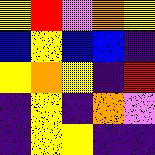[["yellow", "red", "violet", "orange", "yellow"], ["blue", "yellow", "blue", "blue", "indigo"], ["yellow", "orange", "yellow", "indigo", "red"], ["indigo", "yellow", "indigo", "orange", "violet"], ["indigo", "yellow", "yellow", "indigo", "indigo"]]